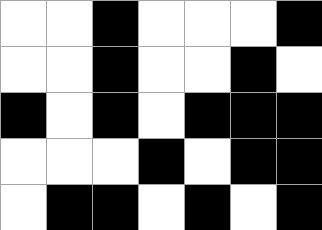[["white", "white", "black", "white", "white", "white", "black"], ["white", "white", "black", "white", "white", "black", "white"], ["black", "white", "black", "white", "black", "black", "black"], ["white", "white", "white", "black", "white", "black", "black"], ["white", "black", "black", "white", "black", "white", "black"]]